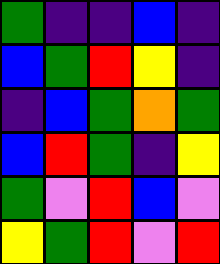[["green", "indigo", "indigo", "blue", "indigo"], ["blue", "green", "red", "yellow", "indigo"], ["indigo", "blue", "green", "orange", "green"], ["blue", "red", "green", "indigo", "yellow"], ["green", "violet", "red", "blue", "violet"], ["yellow", "green", "red", "violet", "red"]]